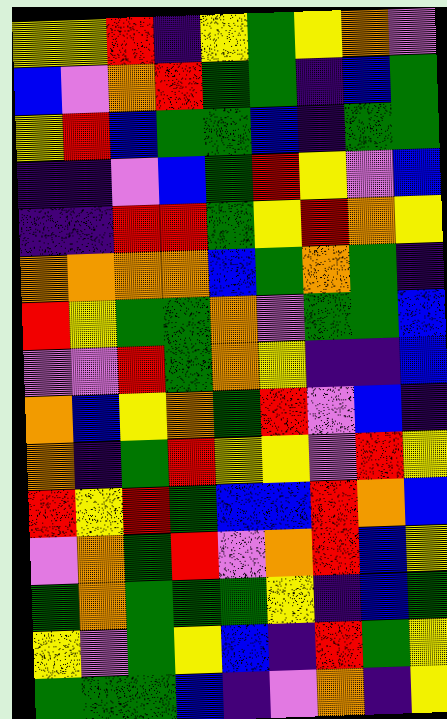[["yellow", "yellow", "red", "indigo", "yellow", "green", "yellow", "orange", "violet"], ["blue", "violet", "orange", "red", "green", "green", "indigo", "blue", "green"], ["yellow", "red", "blue", "green", "green", "blue", "indigo", "green", "green"], ["indigo", "indigo", "violet", "blue", "green", "red", "yellow", "violet", "blue"], ["indigo", "indigo", "red", "red", "green", "yellow", "red", "orange", "yellow"], ["orange", "orange", "orange", "orange", "blue", "green", "orange", "green", "indigo"], ["red", "yellow", "green", "green", "orange", "violet", "green", "green", "blue"], ["violet", "violet", "red", "green", "orange", "yellow", "indigo", "indigo", "blue"], ["orange", "blue", "yellow", "orange", "green", "red", "violet", "blue", "indigo"], ["orange", "indigo", "green", "red", "yellow", "yellow", "violet", "red", "yellow"], ["red", "yellow", "red", "green", "blue", "blue", "red", "orange", "blue"], ["violet", "orange", "green", "red", "violet", "orange", "red", "blue", "yellow"], ["green", "orange", "green", "green", "green", "yellow", "indigo", "blue", "green"], ["yellow", "violet", "green", "yellow", "blue", "indigo", "red", "green", "yellow"], ["green", "green", "green", "blue", "indigo", "violet", "orange", "indigo", "yellow"]]